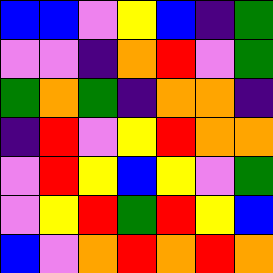[["blue", "blue", "violet", "yellow", "blue", "indigo", "green"], ["violet", "violet", "indigo", "orange", "red", "violet", "green"], ["green", "orange", "green", "indigo", "orange", "orange", "indigo"], ["indigo", "red", "violet", "yellow", "red", "orange", "orange"], ["violet", "red", "yellow", "blue", "yellow", "violet", "green"], ["violet", "yellow", "red", "green", "red", "yellow", "blue"], ["blue", "violet", "orange", "red", "orange", "red", "orange"]]